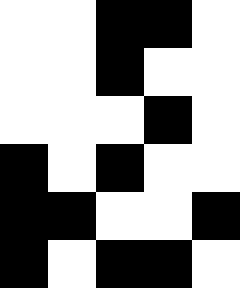[["white", "white", "black", "black", "white"], ["white", "white", "black", "white", "white"], ["white", "white", "white", "black", "white"], ["black", "white", "black", "white", "white"], ["black", "black", "white", "white", "black"], ["black", "white", "black", "black", "white"]]